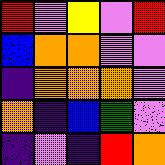[["red", "violet", "yellow", "violet", "red"], ["blue", "orange", "orange", "violet", "violet"], ["indigo", "orange", "orange", "orange", "violet"], ["orange", "indigo", "blue", "green", "violet"], ["indigo", "violet", "indigo", "red", "orange"]]